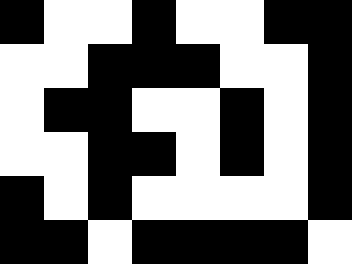[["black", "white", "white", "black", "white", "white", "black", "black"], ["white", "white", "black", "black", "black", "white", "white", "black"], ["white", "black", "black", "white", "white", "black", "white", "black"], ["white", "white", "black", "black", "white", "black", "white", "black"], ["black", "white", "black", "white", "white", "white", "white", "black"], ["black", "black", "white", "black", "black", "black", "black", "white"]]